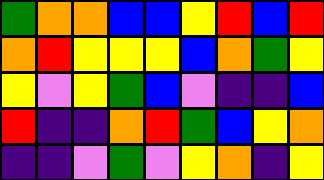[["green", "orange", "orange", "blue", "blue", "yellow", "red", "blue", "red"], ["orange", "red", "yellow", "yellow", "yellow", "blue", "orange", "green", "yellow"], ["yellow", "violet", "yellow", "green", "blue", "violet", "indigo", "indigo", "blue"], ["red", "indigo", "indigo", "orange", "red", "green", "blue", "yellow", "orange"], ["indigo", "indigo", "violet", "green", "violet", "yellow", "orange", "indigo", "yellow"]]